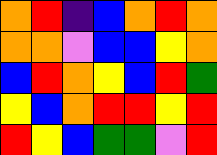[["orange", "red", "indigo", "blue", "orange", "red", "orange"], ["orange", "orange", "violet", "blue", "blue", "yellow", "orange"], ["blue", "red", "orange", "yellow", "blue", "red", "green"], ["yellow", "blue", "orange", "red", "red", "yellow", "red"], ["red", "yellow", "blue", "green", "green", "violet", "red"]]